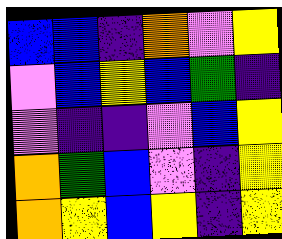[["blue", "blue", "indigo", "orange", "violet", "yellow"], ["violet", "blue", "yellow", "blue", "green", "indigo"], ["violet", "indigo", "indigo", "violet", "blue", "yellow"], ["orange", "green", "blue", "violet", "indigo", "yellow"], ["orange", "yellow", "blue", "yellow", "indigo", "yellow"]]